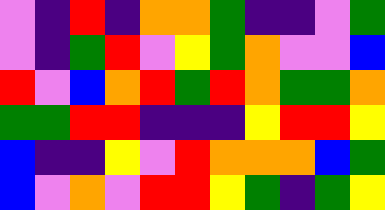[["violet", "indigo", "red", "indigo", "orange", "orange", "green", "indigo", "indigo", "violet", "green"], ["violet", "indigo", "green", "red", "violet", "yellow", "green", "orange", "violet", "violet", "blue"], ["red", "violet", "blue", "orange", "red", "green", "red", "orange", "green", "green", "orange"], ["green", "green", "red", "red", "indigo", "indigo", "indigo", "yellow", "red", "red", "yellow"], ["blue", "indigo", "indigo", "yellow", "violet", "red", "orange", "orange", "orange", "blue", "green"], ["blue", "violet", "orange", "violet", "red", "red", "yellow", "green", "indigo", "green", "yellow"]]